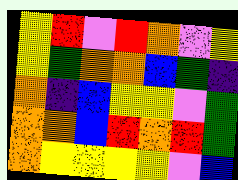[["yellow", "red", "violet", "red", "orange", "violet", "yellow"], ["yellow", "green", "orange", "orange", "blue", "green", "indigo"], ["orange", "indigo", "blue", "yellow", "yellow", "violet", "green"], ["orange", "orange", "blue", "red", "orange", "red", "green"], ["orange", "yellow", "yellow", "yellow", "yellow", "violet", "blue"]]